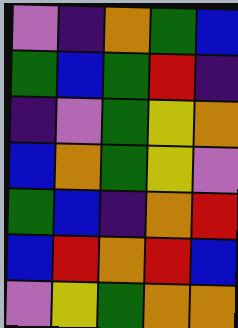[["violet", "indigo", "orange", "green", "blue"], ["green", "blue", "green", "red", "indigo"], ["indigo", "violet", "green", "yellow", "orange"], ["blue", "orange", "green", "yellow", "violet"], ["green", "blue", "indigo", "orange", "red"], ["blue", "red", "orange", "red", "blue"], ["violet", "yellow", "green", "orange", "orange"]]